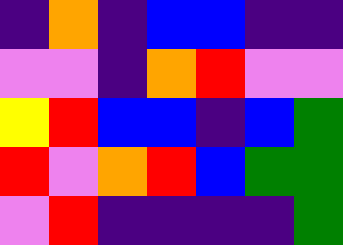[["indigo", "orange", "indigo", "blue", "blue", "indigo", "indigo"], ["violet", "violet", "indigo", "orange", "red", "violet", "violet"], ["yellow", "red", "blue", "blue", "indigo", "blue", "green"], ["red", "violet", "orange", "red", "blue", "green", "green"], ["violet", "red", "indigo", "indigo", "indigo", "indigo", "green"]]